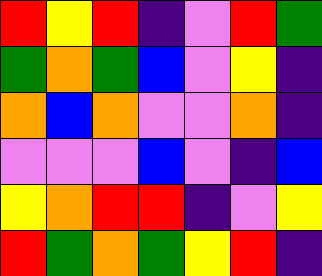[["red", "yellow", "red", "indigo", "violet", "red", "green"], ["green", "orange", "green", "blue", "violet", "yellow", "indigo"], ["orange", "blue", "orange", "violet", "violet", "orange", "indigo"], ["violet", "violet", "violet", "blue", "violet", "indigo", "blue"], ["yellow", "orange", "red", "red", "indigo", "violet", "yellow"], ["red", "green", "orange", "green", "yellow", "red", "indigo"]]